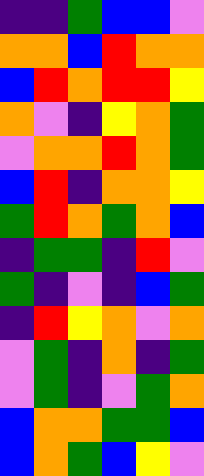[["indigo", "indigo", "green", "blue", "blue", "violet"], ["orange", "orange", "blue", "red", "orange", "orange"], ["blue", "red", "orange", "red", "red", "yellow"], ["orange", "violet", "indigo", "yellow", "orange", "green"], ["violet", "orange", "orange", "red", "orange", "green"], ["blue", "red", "indigo", "orange", "orange", "yellow"], ["green", "red", "orange", "green", "orange", "blue"], ["indigo", "green", "green", "indigo", "red", "violet"], ["green", "indigo", "violet", "indigo", "blue", "green"], ["indigo", "red", "yellow", "orange", "violet", "orange"], ["violet", "green", "indigo", "orange", "indigo", "green"], ["violet", "green", "indigo", "violet", "green", "orange"], ["blue", "orange", "orange", "green", "green", "blue"], ["blue", "orange", "green", "blue", "yellow", "violet"]]